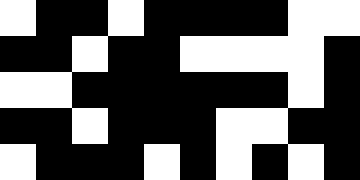[["white", "black", "black", "white", "black", "black", "black", "black", "white", "white"], ["black", "black", "white", "black", "black", "white", "white", "white", "white", "black"], ["white", "white", "black", "black", "black", "black", "black", "black", "white", "black"], ["black", "black", "white", "black", "black", "black", "white", "white", "black", "black"], ["white", "black", "black", "black", "white", "black", "white", "black", "white", "black"]]